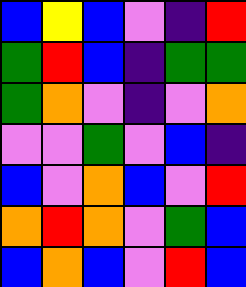[["blue", "yellow", "blue", "violet", "indigo", "red"], ["green", "red", "blue", "indigo", "green", "green"], ["green", "orange", "violet", "indigo", "violet", "orange"], ["violet", "violet", "green", "violet", "blue", "indigo"], ["blue", "violet", "orange", "blue", "violet", "red"], ["orange", "red", "orange", "violet", "green", "blue"], ["blue", "orange", "blue", "violet", "red", "blue"]]